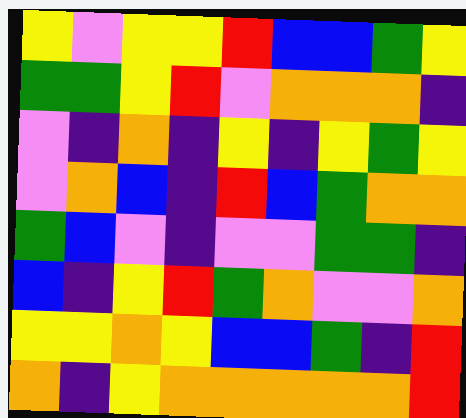[["yellow", "violet", "yellow", "yellow", "red", "blue", "blue", "green", "yellow"], ["green", "green", "yellow", "red", "violet", "orange", "orange", "orange", "indigo"], ["violet", "indigo", "orange", "indigo", "yellow", "indigo", "yellow", "green", "yellow"], ["violet", "orange", "blue", "indigo", "red", "blue", "green", "orange", "orange"], ["green", "blue", "violet", "indigo", "violet", "violet", "green", "green", "indigo"], ["blue", "indigo", "yellow", "red", "green", "orange", "violet", "violet", "orange"], ["yellow", "yellow", "orange", "yellow", "blue", "blue", "green", "indigo", "red"], ["orange", "indigo", "yellow", "orange", "orange", "orange", "orange", "orange", "red"]]